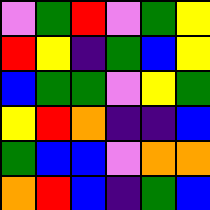[["violet", "green", "red", "violet", "green", "yellow"], ["red", "yellow", "indigo", "green", "blue", "yellow"], ["blue", "green", "green", "violet", "yellow", "green"], ["yellow", "red", "orange", "indigo", "indigo", "blue"], ["green", "blue", "blue", "violet", "orange", "orange"], ["orange", "red", "blue", "indigo", "green", "blue"]]